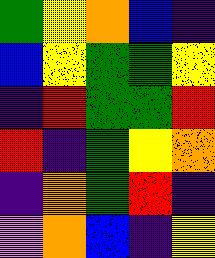[["green", "yellow", "orange", "blue", "indigo"], ["blue", "yellow", "green", "green", "yellow"], ["indigo", "red", "green", "green", "red"], ["red", "indigo", "green", "yellow", "orange"], ["indigo", "orange", "green", "red", "indigo"], ["violet", "orange", "blue", "indigo", "yellow"]]